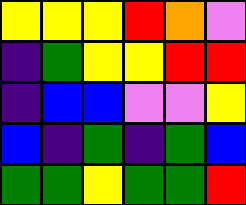[["yellow", "yellow", "yellow", "red", "orange", "violet"], ["indigo", "green", "yellow", "yellow", "red", "red"], ["indigo", "blue", "blue", "violet", "violet", "yellow"], ["blue", "indigo", "green", "indigo", "green", "blue"], ["green", "green", "yellow", "green", "green", "red"]]